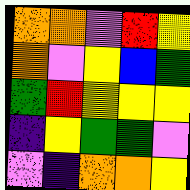[["orange", "orange", "violet", "red", "yellow"], ["orange", "violet", "yellow", "blue", "green"], ["green", "red", "yellow", "yellow", "yellow"], ["indigo", "yellow", "green", "green", "violet"], ["violet", "indigo", "orange", "orange", "yellow"]]